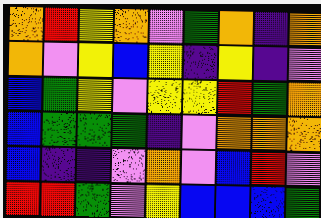[["orange", "red", "yellow", "orange", "violet", "green", "orange", "indigo", "orange"], ["orange", "violet", "yellow", "blue", "yellow", "indigo", "yellow", "indigo", "violet"], ["blue", "green", "yellow", "violet", "yellow", "yellow", "red", "green", "orange"], ["blue", "green", "green", "green", "indigo", "violet", "orange", "orange", "orange"], ["blue", "indigo", "indigo", "violet", "orange", "violet", "blue", "red", "violet"], ["red", "red", "green", "violet", "yellow", "blue", "blue", "blue", "green"]]